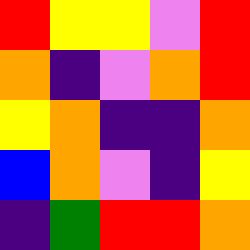[["red", "yellow", "yellow", "violet", "red"], ["orange", "indigo", "violet", "orange", "red"], ["yellow", "orange", "indigo", "indigo", "orange"], ["blue", "orange", "violet", "indigo", "yellow"], ["indigo", "green", "red", "red", "orange"]]